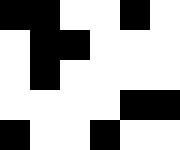[["black", "black", "white", "white", "black", "white"], ["white", "black", "black", "white", "white", "white"], ["white", "black", "white", "white", "white", "white"], ["white", "white", "white", "white", "black", "black"], ["black", "white", "white", "black", "white", "white"]]